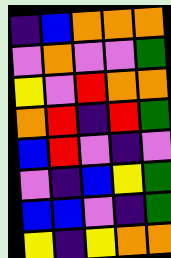[["indigo", "blue", "orange", "orange", "orange"], ["violet", "orange", "violet", "violet", "green"], ["yellow", "violet", "red", "orange", "orange"], ["orange", "red", "indigo", "red", "green"], ["blue", "red", "violet", "indigo", "violet"], ["violet", "indigo", "blue", "yellow", "green"], ["blue", "blue", "violet", "indigo", "green"], ["yellow", "indigo", "yellow", "orange", "orange"]]